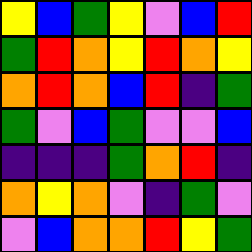[["yellow", "blue", "green", "yellow", "violet", "blue", "red"], ["green", "red", "orange", "yellow", "red", "orange", "yellow"], ["orange", "red", "orange", "blue", "red", "indigo", "green"], ["green", "violet", "blue", "green", "violet", "violet", "blue"], ["indigo", "indigo", "indigo", "green", "orange", "red", "indigo"], ["orange", "yellow", "orange", "violet", "indigo", "green", "violet"], ["violet", "blue", "orange", "orange", "red", "yellow", "green"]]